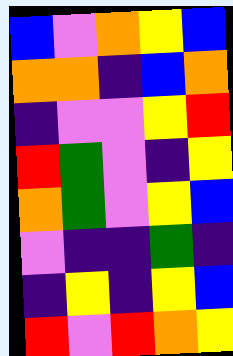[["blue", "violet", "orange", "yellow", "blue"], ["orange", "orange", "indigo", "blue", "orange"], ["indigo", "violet", "violet", "yellow", "red"], ["red", "green", "violet", "indigo", "yellow"], ["orange", "green", "violet", "yellow", "blue"], ["violet", "indigo", "indigo", "green", "indigo"], ["indigo", "yellow", "indigo", "yellow", "blue"], ["red", "violet", "red", "orange", "yellow"]]